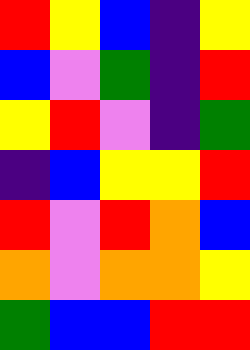[["red", "yellow", "blue", "indigo", "yellow"], ["blue", "violet", "green", "indigo", "red"], ["yellow", "red", "violet", "indigo", "green"], ["indigo", "blue", "yellow", "yellow", "red"], ["red", "violet", "red", "orange", "blue"], ["orange", "violet", "orange", "orange", "yellow"], ["green", "blue", "blue", "red", "red"]]